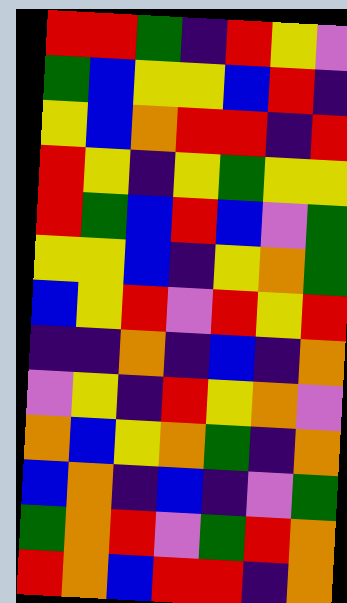[["red", "red", "green", "indigo", "red", "yellow", "violet"], ["green", "blue", "yellow", "yellow", "blue", "red", "indigo"], ["yellow", "blue", "orange", "red", "red", "indigo", "red"], ["red", "yellow", "indigo", "yellow", "green", "yellow", "yellow"], ["red", "green", "blue", "red", "blue", "violet", "green"], ["yellow", "yellow", "blue", "indigo", "yellow", "orange", "green"], ["blue", "yellow", "red", "violet", "red", "yellow", "red"], ["indigo", "indigo", "orange", "indigo", "blue", "indigo", "orange"], ["violet", "yellow", "indigo", "red", "yellow", "orange", "violet"], ["orange", "blue", "yellow", "orange", "green", "indigo", "orange"], ["blue", "orange", "indigo", "blue", "indigo", "violet", "green"], ["green", "orange", "red", "violet", "green", "red", "orange"], ["red", "orange", "blue", "red", "red", "indigo", "orange"]]